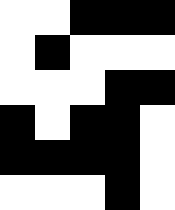[["white", "white", "black", "black", "black"], ["white", "black", "white", "white", "white"], ["white", "white", "white", "black", "black"], ["black", "white", "black", "black", "white"], ["black", "black", "black", "black", "white"], ["white", "white", "white", "black", "white"]]